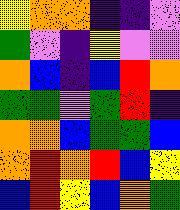[["yellow", "orange", "orange", "indigo", "indigo", "violet"], ["green", "violet", "indigo", "yellow", "violet", "violet"], ["orange", "blue", "indigo", "blue", "red", "orange"], ["green", "green", "violet", "green", "red", "indigo"], ["orange", "orange", "blue", "green", "green", "blue"], ["orange", "red", "orange", "red", "blue", "yellow"], ["blue", "red", "yellow", "blue", "orange", "green"]]